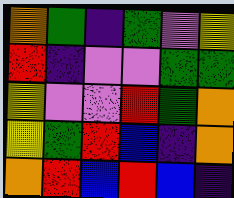[["orange", "green", "indigo", "green", "violet", "yellow"], ["red", "indigo", "violet", "violet", "green", "green"], ["yellow", "violet", "violet", "red", "green", "orange"], ["yellow", "green", "red", "blue", "indigo", "orange"], ["orange", "red", "blue", "red", "blue", "indigo"]]